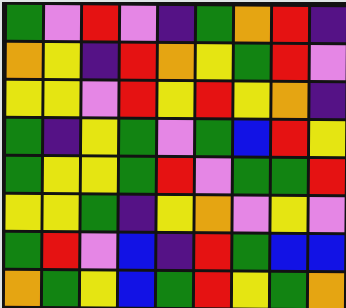[["green", "violet", "red", "violet", "indigo", "green", "orange", "red", "indigo"], ["orange", "yellow", "indigo", "red", "orange", "yellow", "green", "red", "violet"], ["yellow", "yellow", "violet", "red", "yellow", "red", "yellow", "orange", "indigo"], ["green", "indigo", "yellow", "green", "violet", "green", "blue", "red", "yellow"], ["green", "yellow", "yellow", "green", "red", "violet", "green", "green", "red"], ["yellow", "yellow", "green", "indigo", "yellow", "orange", "violet", "yellow", "violet"], ["green", "red", "violet", "blue", "indigo", "red", "green", "blue", "blue"], ["orange", "green", "yellow", "blue", "green", "red", "yellow", "green", "orange"]]